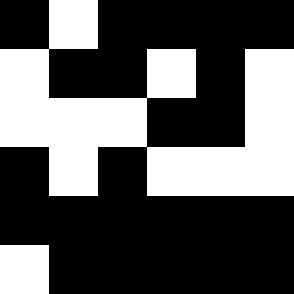[["black", "white", "black", "black", "black", "black"], ["white", "black", "black", "white", "black", "white"], ["white", "white", "white", "black", "black", "white"], ["black", "white", "black", "white", "white", "white"], ["black", "black", "black", "black", "black", "black"], ["white", "black", "black", "black", "black", "black"]]